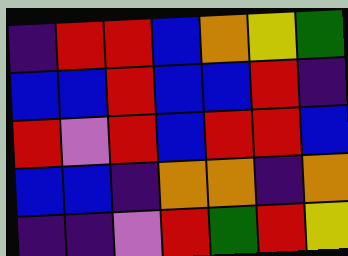[["indigo", "red", "red", "blue", "orange", "yellow", "green"], ["blue", "blue", "red", "blue", "blue", "red", "indigo"], ["red", "violet", "red", "blue", "red", "red", "blue"], ["blue", "blue", "indigo", "orange", "orange", "indigo", "orange"], ["indigo", "indigo", "violet", "red", "green", "red", "yellow"]]